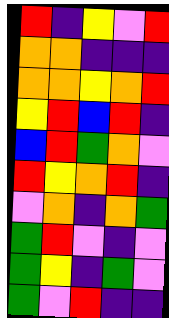[["red", "indigo", "yellow", "violet", "red"], ["orange", "orange", "indigo", "indigo", "indigo"], ["orange", "orange", "yellow", "orange", "red"], ["yellow", "red", "blue", "red", "indigo"], ["blue", "red", "green", "orange", "violet"], ["red", "yellow", "orange", "red", "indigo"], ["violet", "orange", "indigo", "orange", "green"], ["green", "red", "violet", "indigo", "violet"], ["green", "yellow", "indigo", "green", "violet"], ["green", "violet", "red", "indigo", "indigo"]]